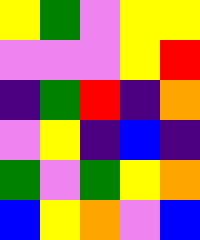[["yellow", "green", "violet", "yellow", "yellow"], ["violet", "violet", "violet", "yellow", "red"], ["indigo", "green", "red", "indigo", "orange"], ["violet", "yellow", "indigo", "blue", "indigo"], ["green", "violet", "green", "yellow", "orange"], ["blue", "yellow", "orange", "violet", "blue"]]